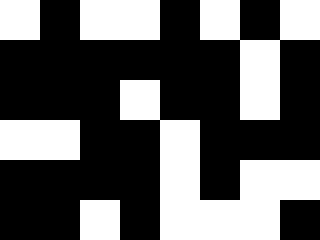[["white", "black", "white", "white", "black", "white", "black", "white"], ["black", "black", "black", "black", "black", "black", "white", "black"], ["black", "black", "black", "white", "black", "black", "white", "black"], ["white", "white", "black", "black", "white", "black", "black", "black"], ["black", "black", "black", "black", "white", "black", "white", "white"], ["black", "black", "white", "black", "white", "white", "white", "black"]]